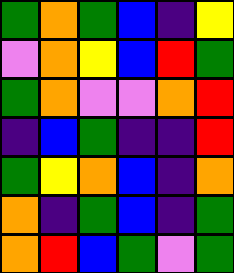[["green", "orange", "green", "blue", "indigo", "yellow"], ["violet", "orange", "yellow", "blue", "red", "green"], ["green", "orange", "violet", "violet", "orange", "red"], ["indigo", "blue", "green", "indigo", "indigo", "red"], ["green", "yellow", "orange", "blue", "indigo", "orange"], ["orange", "indigo", "green", "blue", "indigo", "green"], ["orange", "red", "blue", "green", "violet", "green"]]